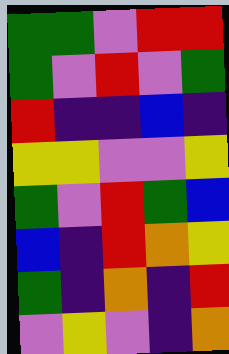[["green", "green", "violet", "red", "red"], ["green", "violet", "red", "violet", "green"], ["red", "indigo", "indigo", "blue", "indigo"], ["yellow", "yellow", "violet", "violet", "yellow"], ["green", "violet", "red", "green", "blue"], ["blue", "indigo", "red", "orange", "yellow"], ["green", "indigo", "orange", "indigo", "red"], ["violet", "yellow", "violet", "indigo", "orange"]]